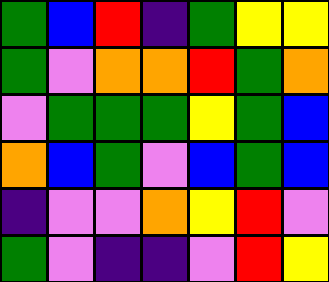[["green", "blue", "red", "indigo", "green", "yellow", "yellow"], ["green", "violet", "orange", "orange", "red", "green", "orange"], ["violet", "green", "green", "green", "yellow", "green", "blue"], ["orange", "blue", "green", "violet", "blue", "green", "blue"], ["indigo", "violet", "violet", "orange", "yellow", "red", "violet"], ["green", "violet", "indigo", "indigo", "violet", "red", "yellow"]]